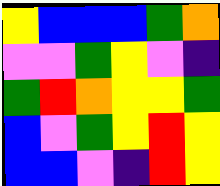[["yellow", "blue", "blue", "blue", "green", "orange"], ["violet", "violet", "green", "yellow", "violet", "indigo"], ["green", "red", "orange", "yellow", "yellow", "green"], ["blue", "violet", "green", "yellow", "red", "yellow"], ["blue", "blue", "violet", "indigo", "red", "yellow"]]